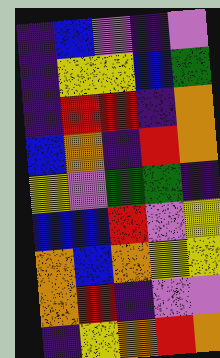[["indigo", "blue", "violet", "indigo", "violet"], ["indigo", "yellow", "yellow", "blue", "green"], ["indigo", "red", "red", "indigo", "orange"], ["blue", "orange", "indigo", "red", "orange"], ["yellow", "violet", "green", "green", "indigo"], ["blue", "blue", "red", "violet", "yellow"], ["orange", "blue", "orange", "yellow", "yellow"], ["orange", "red", "indigo", "violet", "violet"], ["indigo", "yellow", "orange", "red", "orange"]]